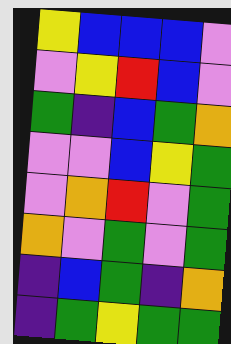[["yellow", "blue", "blue", "blue", "violet"], ["violet", "yellow", "red", "blue", "violet"], ["green", "indigo", "blue", "green", "orange"], ["violet", "violet", "blue", "yellow", "green"], ["violet", "orange", "red", "violet", "green"], ["orange", "violet", "green", "violet", "green"], ["indigo", "blue", "green", "indigo", "orange"], ["indigo", "green", "yellow", "green", "green"]]